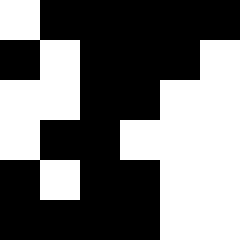[["white", "black", "black", "black", "black", "black"], ["black", "white", "black", "black", "black", "white"], ["white", "white", "black", "black", "white", "white"], ["white", "black", "black", "white", "white", "white"], ["black", "white", "black", "black", "white", "white"], ["black", "black", "black", "black", "white", "white"]]